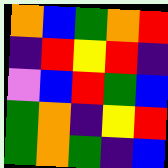[["orange", "blue", "green", "orange", "red"], ["indigo", "red", "yellow", "red", "indigo"], ["violet", "blue", "red", "green", "blue"], ["green", "orange", "indigo", "yellow", "red"], ["green", "orange", "green", "indigo", "blue"]]